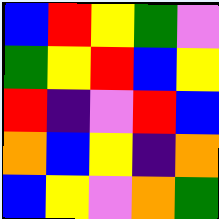[["blue", "red", "yellow", "green", "violet"], ["green", "yellow", "red", "blue", "yellow"], ["red", "indigo", "violet", "red", "blue"], ["orange", "blue", "yellow", "indigo", "orange"], ["blue", "yellow", "violet", "orange", "green"]]